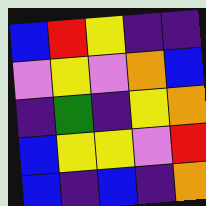[["blue", "red", "yellow", "indigo", "indigo"], ["violet", "yellow", "violet", "orange", "blue"], ["indigo", "green", "indigo", "yellow", "orange"], ["blue", "yellow", "yellow", "violet", "red"], ["blue", "indigo", "blue", "indigo", "orange"]]